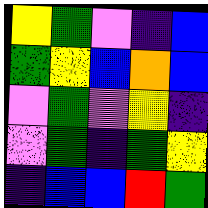[["yellow", "green", "violet", "indigo", "blue"], ["green", "yellow", "blue", "orange", "blue"], ["violet", "green", "violet", "yellow", "indigo"], ["violet", "green", "indigo", "green", "yellow"], ["indigo", "blue", "blue", "red", "green"]]